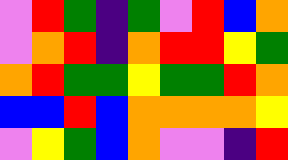[["violet", "red", "green", "indigo", "green", "violet", "red", "blue", "orange"], ["violet", "orange", "red", "indigo", "orange", "red", "red", "yellow", "green"], ["orange", "red", "green", "green", "yellow", "green", "green", "red", "orange"], ["blue", "blue", "red", "blue", "orange", "orange", "orange", "orange", "yellow"], ["violet", "yellow", "green", "blue", "orange", "violet", "violet", "indigo", "red"]]